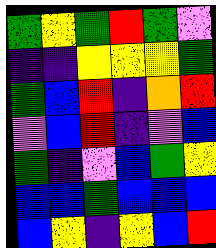[["green", "yellow", "green", "red", "green", "violet"], ["indigo", "indigo", "yellow", "yellow", "yellow", "green"], ["green", "blue", "red", "indigo", "orange", "red"], ["violet", "blue", "red", "indigo", "violet", "blue"], ["green", "indigo", "violet", "blue", "green", "yellow"], ["blue", "blue", "green", "blue", "blue", "blue"], ["blue", "yellow", "indigo", "yellow", "blue", "red"]]